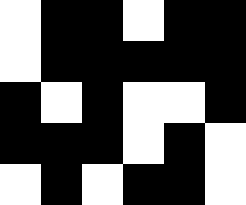[["white", "black", "black", "white", "black", "black"], ["white", "black", "black", "black", "black", "black"], ["black", "white", "black", "white", "white", "black"], ["black", "black", "black", "white", "black", "white"], ["white", "black", "white", "black", "black", "white"]]